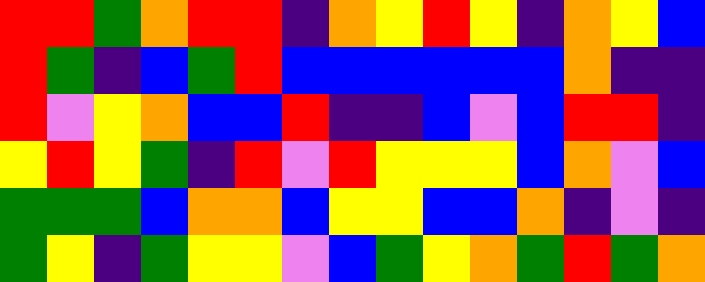[["red", "red", "green", "orange", "red", "red", "indigo", "orange", "yellow", "red", "yellow", "indigo", "orange", "yellow", "blue"], ["red", "green", "indigo", "blue", "green", "red", "blue", "blue", "blue", "blue", "blue", "blue", "orange", "indigo", "indigo"], ["red", "violet", "yellow", "orange", "blue", "blue", "red", "indigo", "indigo", "blue", "violet", "blue", "red", "red", "indigo"], ["yellow", "red", "yellow", "green", "indigo", "red", "violet", "red", "yellow", "yellow", "yellow", "blue", "orange", "violet", "blue"], ["green", "green", "green", "blue", "orange", "orange", "blue", "yellow", "yellow", "blue", "blue", "orange", "indigo", "violet", "indigo"], ["green", "yellow", "indigo", "green", "yellow", "yellow", "violet", "blue", "green", "yellow", "orange", "green", "red", "green", "orange"]]